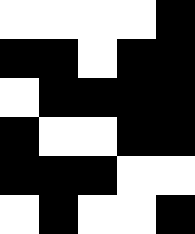[["white", "white", "white", "white", "black"], ["black", "black", "white", "black", "black"], ["white", "black", "black", "black", "black"], ["black", "white", "white", "black", "black"], ["black", "black", "black", "white", "white"], ["white", "black", "white", "white", "black"]]